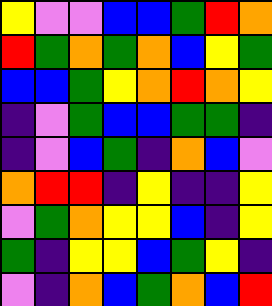[["yellow", "violet", "violet", "blue", "blue", "green", "red", "orange"], ["red", "green", "orange", "green", "orange", "blue", "yellow", "green"], ["blue", "blue", "green", "yellow", "orange", "red", "orange", "yellow"], ["indigo", "violet", "green", "blue", "blue", "green", "green", "indigo"], ["indigo", "violet", "blue", "green", "indigo", "orange", "blue", "violet"], ["orange", "red", "red", "indigo", "yellow", "indigo", "indigo", "yellow"], ["violet", "green", "orange", "yellow", "yellow", "blue", "indigo", "yellow"], ["green", "indigo", "yellow", "yellow", "blue", "green", "yellow", "indigo"], ["violet", "indigo", "orange", "blue", "green", "orange", "blue", "red"]]